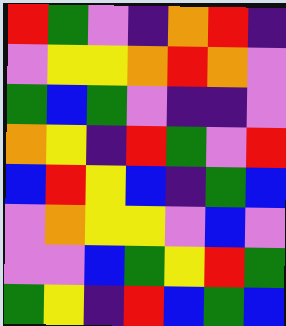[["red", "green", "violet", "indigo", "orange", "red", "indigo"], ["violet", "yellow", "yellow", "orange", "red", "orange", "violet"], ["green", "blue", "green", "violet", "indigo", "indigo", "violet"], ["orange", "yellow", "indigo", "red", "green", "violet", "red"], ["blue", "red", "yellow", "blue", "indigo", "green", "blue"], ["violet", "orange", "yellow", "yellow", "violet", "blue", "violet"], ["violet", "violet", "blue", "green", "yellow", "red", "green"], ["green", "yellow", "indigo", "red", "blue", "green", "blue"]]